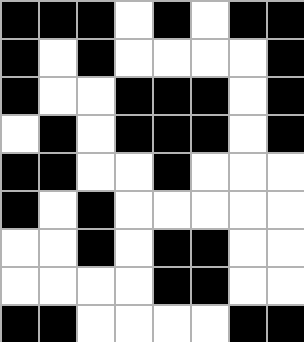[["black", "black", "black", "white", "black", "white", "black", "black"], ["black", "white", "black", "white", "white", "white", "white", "black"], ["black", "white", "white", "black", "black", "black", "white", "black"], ["white", "black", "white", "black", "black", "black", "white", "black"], ["black", "black", "white", "white", "black", "white", "white", "white"], ["black", "white", "black", "white", "white", "white", "white", "white"], ["white", "white", "black", "white", "black", "black", "white", "white"], ["white", "white", "white", "white", "black", "black", "white", "white"], ["black", "black", "white", "white", "white", "white", "black", "black"]]